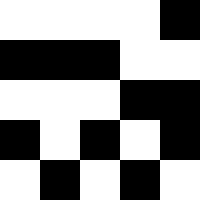[["white", "white", "white", "white", "black"], ["black", "black", "black", "white", "white"], ["white", "white", "white", "black", "black"], ["black", "white", "black", "white", "black"], ["white", "black", "white", "black", "white"]]